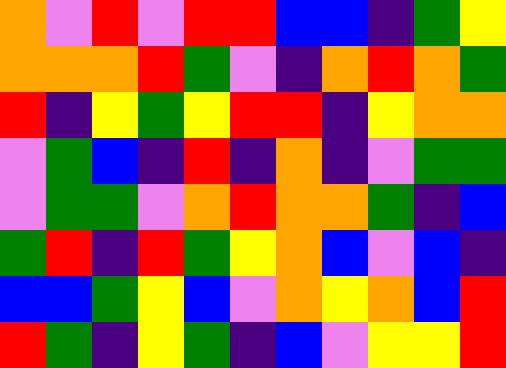[["orange", "violet", "red", "violet", "red", "red", "blue", "blue", "indigo", "green", "yellow"], ["orange", "orange", "orange", "red", "green", "violet", "indigo", "orange", "red", "orange", "green"], ["red", "indigo", "yellow", "green", "yellow", "red", "red", "indigo", "yellow", "orange", "orange"], ["violet", "green", "blue", "indigo", "red", "indigo", "orange", "indigo", "violet", "green", "green"], ["violet", "green", "green", "violet", "orange", "red", "orange", "orange", "green", "indigo", "blue"], ["green", "red", "indigo", "red", "green", "yellow", "orange", "blue", "violet", "blue", "indigo"], ["blue", "blue", "green", "yellow", "blue", "violet", "orange", "yellow", "orange", "blue", "red"], ["red", "green", "indigo", "yellow", "green", "indigo", "blue", "violet", "yellow", "yellow", "red"]]